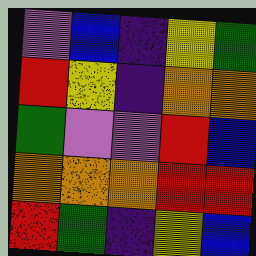[["violet", "blue", "indigo", "yellow", "green"], ["red", "yellow", "indigo", "orange", "orange"], ["green", "violet", "violet", "red", "blue"], ["orange", "orange", "orange", "red", "red"], ["red", "green", "indigo", "yellow", "blue"]]